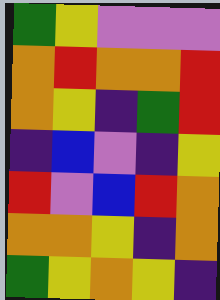[["green", "yellow", "violet", "violet", "violet"], ["orange", "red", "orange", "orange", "red"], ["orange", "yellow", "indigo", "green", "red"], ["indigo", "blue", "violet", "indigo", "yellow"], ["red", "violet", "blue", "red", "orange"], ["orange", "orange", "yellow", "indigo", "orange"], ["green", "yellow", "orange", "yellow", "indigo"]]